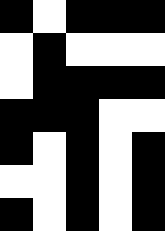[["black", "white", "black", "black", "black"], ["white", "black", "white", "white", "white"], ["white", "black", "black", "black", "black"], ["black", "black", "black", "white", "white"], ["black", "white", "black", "white", "black"], ["white", "white", "black", "white", "black"], ["black", "white", "black", "white", "black"]]